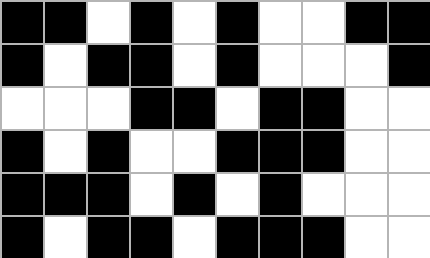[["black", "black", "white", "black", "white", "black", "white", "white", "black", "black"], ["black", "white", "black", "black", "white", "black", "white", "white", "white", "black"], ["white", "white", "white", "black", "black", "white", "black", "black", "white", "white"], ["black", "white", "black", "white", "white", "black", "black", "black", "white", "white"], ["black", "black", "black", "white", "black", "white", "black", "white", "white", "white"], ["black", "white", "black", "black", "white", "black", "black", "black", "white", "white"]]